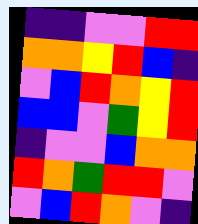[["indigo", "indigo", "violet", "violet", "red", "red"], ["orange", "orange", "yellow", "red", "blue", "indigo"], ["violet", "blue", "red", "orange", "yellow", "red"], ["blue", "blue", "violet", "green", "yellow", "red"], ["indigo", "violet", "violet", "blue", "orange", "orange"], ["red", "orange", "green", "red", "red", "violet"], ["violet", "blue", "red", "orange", "violet", "indigo"]]